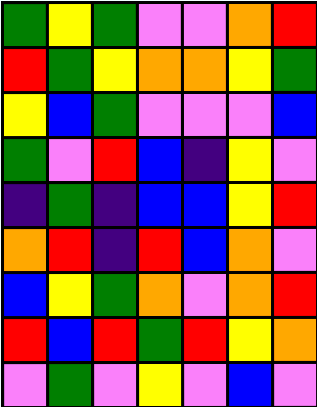[["green", "yellow", "green", "violet", "violet", "orange", "red"], ["red", "green", "yellow", "orange", "orange", "yellow", "green"], ["yellow", "blue", "green", "violet", "violet", "violet", "blue"], ["green", "violet", "red", "blue", "indigo", "yellow", "violet"], ["indigo", "green", "indigo", "blue", "blue", "yellow", "red"], ["orange", "red", "indigo", "red", "blue", "orange", "violet"], ["blue", "yellow", "green", "orange", "violet", "orange", "red"], ["red", "blue", "red", "green", "red", "yellow", "orange"], ["violet", "green", "violet", "yellow", "violet", "blue", "violet"]]